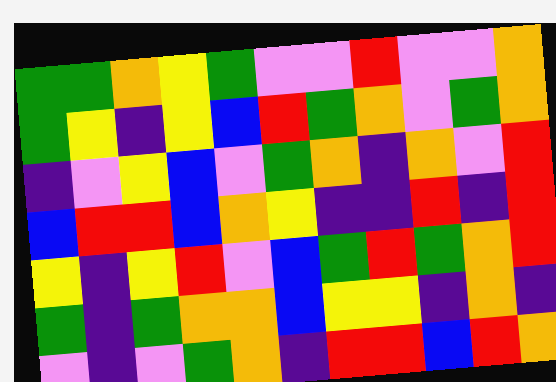[["green", "green", "orange", "yellow", "green", "violet", "violet", "red", "violet", "violet", "orange"], ["green", "yellow", "indigo", "yellow", "blue", "red", "green", "orange", "violet", "green", "orange"], ["indigo", "violet", "yellow", "blue", "violet", "green", "orange", "indigo", "orange", "violet", "red"], ["blue", "red", "red", "blue", "orange", "yellow", "indigo", "indigo", "red", "indigo", "red"], ["yellow", "indigo", "yellow", "red", "violet", "blue", "green", "red", "green", "orange", "red"], ["green", "indigo", "green", "orange", "orange", "blue", "yellow", "yellow", "indigo", "orange", "indigo"], ["violet", "indigo", "violet", "green", "orange", "indigo", "red", "red", "blue", "red", "orange"]]